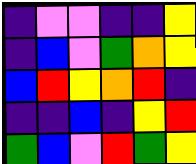[["indigo", "violet", "violet", "indigo", "indigo", "yellow"], ["indigo", "blue", "violet", "green", "orange", "yellow"], ["blue", "red", "yellow", "orange", "red", "indigo"], ["indigo", "indigo", "blue", "indigo", "yellow", "red"], ["green", "blue", "violet", "red", "green", "yellow"]]